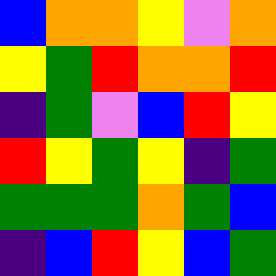[["blue", "orange", "orange", "yellow", "violet", "orange"], ["yellow", "green", "red", "orange", "orange", "red"], ["indigo", "green", "violet", "blue", "red", "yellow"], ["red", "yellow", "green", "yellow", "indigo", "green"], ["green", "green", "green", "orange", "green", "blue"], ["indigo", "blue", "red", "yellow", "blue", "green"]]